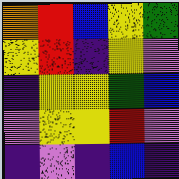[["orange", "red", "blue", "yellow", "green"], ["yellow", "red", "indigo", "yellow", "violet"], ["indigo", "yellow", "yellow", "green", "blue"], ["violet", "yellow", "yellow", "red", "violet"], ["indigo", "violet", "indigo", "blue", "indigo"]]